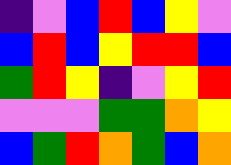[["indigo", "violet", "blue", "red", "blue", "yellow", "violet"], ["blue", "red", "blue", "yellow", "red", "red", "blue"], ["green", "red", "yellow", "indigo", "violet", "yellow", "red"], ["violet", "violet", "violet", "green", "green", "orange", "yellow"], ["blue", "green", "red", "orange", "green", "blue", "orange"]]